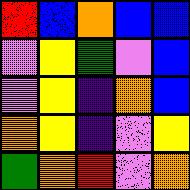[["red", "blue", "orange", "blue", "blue"], ["violet", "yellow", "green", "violet", "blue"], ["violet", "yellow", "indigo", "orange", "blue"], ["orange", "yellow", "indigo", "violet", "yellow"], ["green", "orange", "red", "violet", "orange"]]